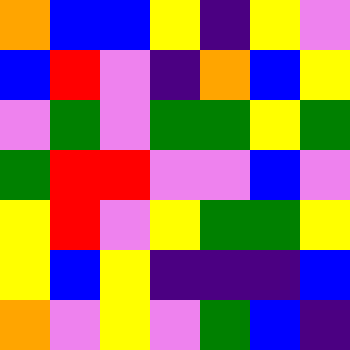[["orange", "blue", "blue", "yellow", "indigo", "yellow", "violet"], ["blue", "red", "violet", "indigo", "orange", "blue", "yellow"], ["violet", "green", "violet", "green", "green", "yellow", "green"], ["green", "red", "red", "violet", "violet", "blue", "violet"], ["yellow", "red", "violet", "yellow", "green", "green", "yellow"], ["yellow", "blue", "yellow", "indigo", "indigo", "indigo", "blue"], ["orange", "violet", "yellow", "violet", "green", "blue", "indigo"]]